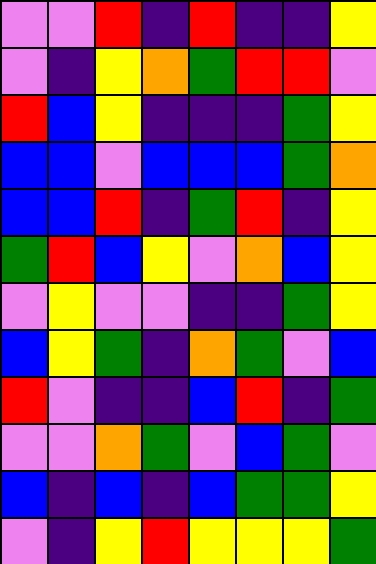[["violet", "violet", "red", "indigo", "red", "indigo", "indigo", "yellow"], ["violet", "indigo", "yellow", "orange", "green", "red", "red", "violet"], ["red", "blue", "yellow", "indigo", "indigo", "indigo", "green", "yellow"], ["blue", "blue", "violet", "blue", "blue", "blue", "green", "orange"], ["blue", "blue", "red", "indigo", "green", "red", "indigo", "yellow"], ["green", "red", "blue", "yellow", "violet", "orange", "blue", "yellow"], ["violet", "yellow", "violet", "violet", "indigo", "indigo", "green", "yellow"], ["blue", "yellow", "green", "indigo", "orange", "green", "violet", "blue"], ["red", "violet", "indigo", "indigo", "blue", "red", "indigo", "green"], ["violet", "violet", "orange", "green", "violet", "blue", "green", "violet"], ["blue", "indigo", "blue", "indigo", "blue", "green", "green", "yellow"], ["violet", "indigo", "yellow", "red", "yellow", "yellow", "yellow", "green"]]